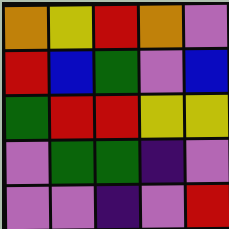[["orange", "yellow", "red", "orange", "violet"], ["red", "blue", "green", "violet", "blue"], ["green", "red", "red", "yellow", "yellow"], ["violet", "green", "green", "indigo", "violet"], ["violet", "violet", "indigo", "violet", "red"]]